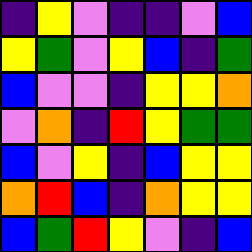[["indigo", "yellow", "violet", "indigo", "indigo", "violet", "blue"], ["yellow", "green", "violet", "yellow", "blue", "indigo", "green"], ["blue", "violet", "violet", "indigo", "yellow", "yellow", "orange"], ["violet", "orange", "indigo", "red", "yellow", "green", "green"], ["blue", "violet", "yellow", "indigo", "blue", "yellow", "yellow"], ["orange", "red", "blue", "indigo", "orange", "yellow", "yellow"], ["blue", "green", "red", "yellow", "violet", "indigo", "blue"]]